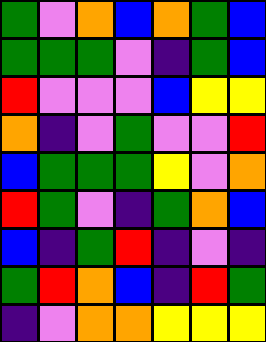[["green", "violet", "orange", "blue", "orange", "green", "blue"], ["green", "green", "green", "violet", "indigo", "green", "blue"], ["red", "violet", "violet", "violet", "blue", "yellow", "yellow"], ["orange", "indigo", "violet", "green", "violet", "violet", "red"], ["blue", "green", "green", "green", "yellow", "violet", "orange"], ["red", "green", "violet", "indigo", "green", "orange", "blue"], ["blue", "indigo", "green", "red", "indigo", "violet", "indigo"], ["green", "red", "orange", "blue", "indigo", "red", "green"], ["indigo", "violet", "orange", "orange", "yellow", "yellow", "yellow"]]